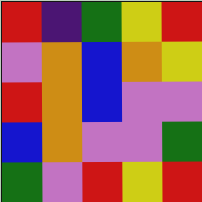[["red", "indigo", "green", "yellow", "red"], ["violet", "orange", "blue", "orange", "yellow"], ["red", "orange", "blue", "violet", "violet"], ["blue", "orange", "violet", "violet", "green"], ["green", "violet", "red", "yellow", "red"]]